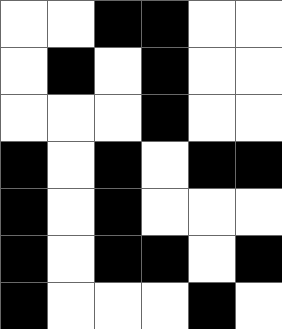[["white", "white", "black", "black", "white", "white"], ["white", "black", "white", "black", "white", "white"], ["white", "white", "white", "black", "white", "white"], ["black", "white", "black", "white", "black", "black"], ["black", "white", "black", "white", "white", "white"], ["black", "white", "black", "black", "white", "black"], ["black", "white", "white", "white", "black", "white"]]